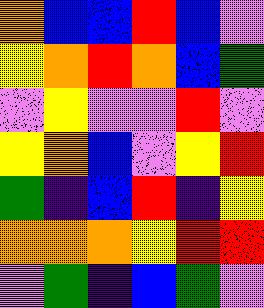[["orange", "blue", "blue", "red", "blue", "violet"], ["yellow", "orange", "red", "orange", "blue", "green"], ["violet", "yellow", "violet", "violet", "red", "violet"], ["yellow", "orange", "blue", "violet", "yellow", "red"], ["green", "indigo", "blue", "red", "indigo", "yellow"], ["orange", "orange", "orange", "yellow", "red", "red"], ["violet", "green", "indigo", "blue", "green", "violet"]]